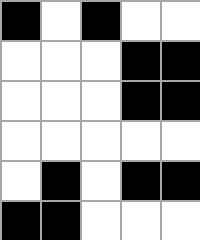[["black", "white", "black", "white", "white"], ["white", "white", "white", "black", "black"], ["white", "white", "white", "black", "black"], ["white", "white", "white", "white", "white"], ["white", "black", "white", "black", "black"], ["black", "black", "white", "white", "white"]]